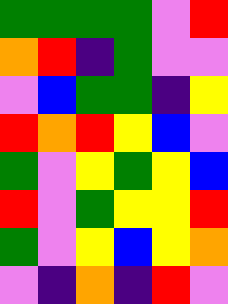[["green", "green", "green", "green", "violet", "red"], ["orange", "red", "indigo", "green", "violet", "violet"], ["violet", "blue", "green", "green", "indigo", "yellow"], ["red", "orange", "red", "yellow", "blue", "violet"], ["green", "violet", "yellow", "green", "yellow", "blue"], ["red", "violet", "green", "yellow", "yellow", "red"], ["green", "violet", "yellow", "blue", "yellow", "orange"], ["violet", "indigo", "orange", "indigo", "red", "violet"]]